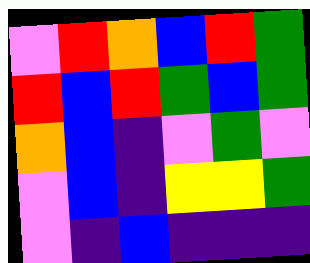[["violet", "red", "orange", "blue", "red", "green"], ["red", "blue", "red", "green", "blue", "green"], ["orange", "blue", "indigo", "violet", "green", "violet"], ["violet", "blue", "indigo", "yellow", "yellow", "green"], ["violet", "indigo", "blue", "indigo", "indigo", "indigo"]]